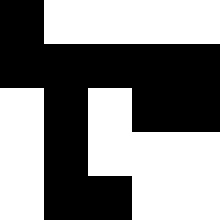[["black", "white", "white", "white", "white"], ["black", "black", "black", "black", "black"], ["white", "black", "white", "black", "black"], ["white", "black", "white", "white", "white"], ["white", "black", "black", "white", "white"]]